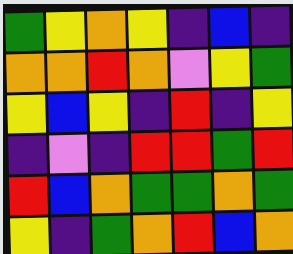[["green", "yellow", "orange", "yellow", "indigo", "blue", "indigo"], ["orange", "orange", "red", "orange", "violet", "yellow", "green"], ["yellow", "blue", "yellow", "indigo", "red", "indigo", "yellow"], ["indigo", "violet", "indigo", "red", "red", "green", "red"], ["red", "blue", "orange", "green", "green", "orange", "green"], ["yellow", "indigo", "green", "orange", "red", "blue", "orange"]]